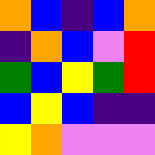[["orange", "blue", "indigo", "blue", "orange"], ["indigo", "orange", "blue", "violet", "red"], ["green", "blue", "yellow", "green", "red"], ["blue", "yellow", "blue", "indigo", "indigo"], ["yellow", "orange", "violet", "violet", "violet"]]